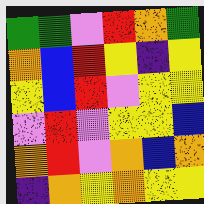[["green", "green", "violet", "red", "orange", "green"], ["orange", "blue", "red", "yellow", "indigo", "yellow"], ["yellow", "blue", "red", "violet", "yellow", "yellow"], ["violet", "red", "violet", "yellow", "yellow", "blue"], ["orange", "red", "violet", "orange", "blue", "orange"], ["indigo", "orange", "yellow", "orange", "yellow", "yellow"]]